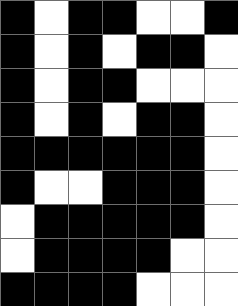[["black", "white", "black", "black", "white", "white", "black"], ["black", "white", "black", "white", "black", "black", "white"], ["black", "white", "black", "black", "white", "white", "white"], ["black", "white", "black", "white", "black", "black", "white"], ["black", "black", "black", "black", "black", "black", "white"], ["black", "white", "white", "black", "black", "black", "white"], ["white", "black", "black", "black", "black", "black", "white"], ["white", "black", "black", "black", "black", "white", "white"], ["black", "black", "black", "black", "white", "white", "white"]]